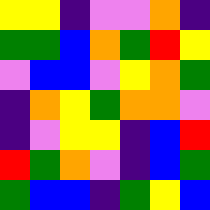[["yellow", "yellow", "indigo", "violet", "violet", "orange", "indigo"], ["green", "green", "blue", "orange", "green", "red", "yellow"], ["violet", "blue", "blue", "violet", "yellow", "orange", "green"], ["indigo", "orange", "yellow", "green", "orange", "orange", "violet"], ["indigo", "violet", "yellow", "yellow", "indigo", "blue", "red"], ["red", "green", "orange", "violet", "indigo", "blue", "green"], ["green", "blue", "blue", "indigo", "green", "yellow", "blue"]]